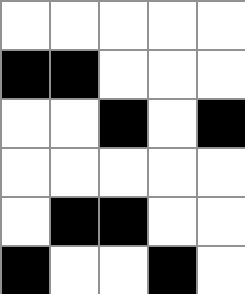[["white", "white", "white", "white", "white"], ["black", "black", "white", "white", "white"], ["white", "white", "black", "white", "black"], ["white", "white", "white", "white", "white"], ["white", "black", "black", "white", "white"], ["black", "white", "white", "black", "white"]]